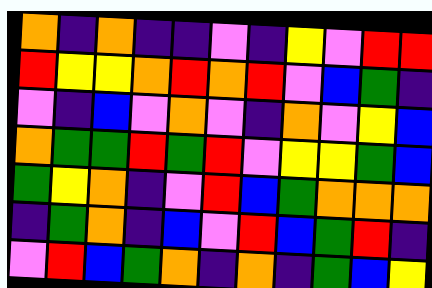[["orange", "indigo", "orange", "indigo", "indigo", "violet", "indigo", "yellow", "violet", "red", "red"], ["red", "yellow", "yellow", "orange", "red", "orange", "red", "violet", "blue", "green", "indigo"], ["violet", "indigo", "blue", "violet", "orange", "violet", "indigo", "orange", "violet", "yellow", "blue"], ["orange", "green", "green", "red", "green", "red", "violet", "yellow", "yellow", "green", "blue"], ["green", "yellow", "orange", "indigo", "violet", "red", "blue", "green", "orange", "orange", "orange"], ["indigo", "green", "orange", "indigo", "blue", "violet", "red", "blue", "green", "red", "indigo"], ["violet", "red", "blue", "green", "orange", "indigo", "orange", "indigo", "green", "blue", "yellow"]]